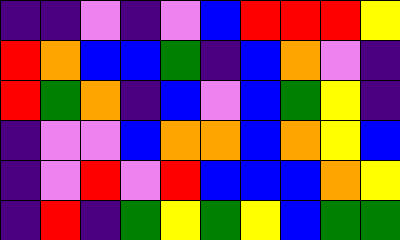[["indigo", "indigo", "violet", "indigo", "violet", "blue", "red", "red", "red", "yellow"], ["red", "orange", "blue", "blue", "green", "indigo", "blue", "orange", "violet", "indigo"], ["red", "green", "orange", "indigo", "blue", "violet", "blue", "green", "yellow", "indigo"], ["indigo", "violet", "violet", "blue", "orange", "orange", "blue", "orange", "yellow", "blue"], ["indigo", "violet", "red", "violet", "red", "blue", "blue", "blue", "orange", "yellow"], ["indigo", "red", "indigo", "green", "yellow", "green", "yellow", "blue", "green", "green"]]